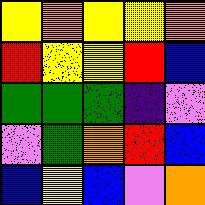[["yellow", "orange", "yellow", "yellow", "orange"], ["red", "yellow", "yellow", "red", "blue"], ["green", "green", "green", "indigo", "violet"], ["violet", "green", "orange", "red", "blue"], ["blue", "yellow", "blue", "violet", "orange"]]